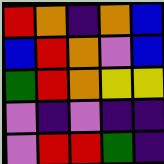[["red", "orange", "indigo", "orange", "blue"], ["blue", "red", "orange", "violet", "blue"], ["green", "red", "orange", "yellow", "yellow"], ["violet", "indigo", "violet", "indigo", "indigo"], ["violet", "red", "red", "green", "indigo"]]